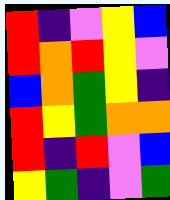[["red", "indigo", "violet", "yellow", "blue"], ["red", "orange", "red", "yellow", "violet"], ["blue", "orange", "green", "yellow", "indigo"], ["red", "yellow", "green", "orange", "orange"], ["red", "indigo", "red", "violet", "blue"], ["yellow", "green", "indigo", "violet", "green"]]